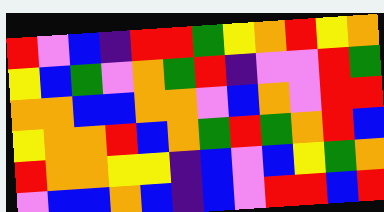[["red", "violet", "blue", "indigo", "red", "red", "green", "yellow", "orange", "red", "yellow", "orange"], ["yellow", "blue", "green", "violet", "orange", "green", "red", "indigo", "violet", "violet", "red", "green"], ["orange", "orange", "blue", "blue", "orange", "orange", "violet", "blue", "orange", "violet", "red", "red"], ["yellow", "orange", "orange", "red", "blue", "orange", "green", "red", "green", "orange", "red", "blue"], ["red", "orange", "orange", "yellow", "yellow", "indigo", "blue", "violet", "blue", "yellow", "green", "orange"], ["violet", "blue", "blue", "orange", "blue", "indigo", "blue", "violet", "red", "red", "blue", "red"]]